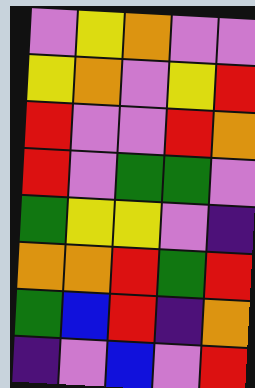[["violet", "yellow", "orange", "violet", "violet"], ["yellow", "orange", "violet", "yellow", "red"], ["red", "violet", "violet", "red", "orange"], ["red", "violet", "green", "green", "violet"], ["green", "yellow", "yellow", "violet", "indigo"], ["orange", "orange", "red", "green", "red"], ["green", "blue", "red", "indigo", "orange"], ["indigo", "violet", "blue", "violet", "red"]]